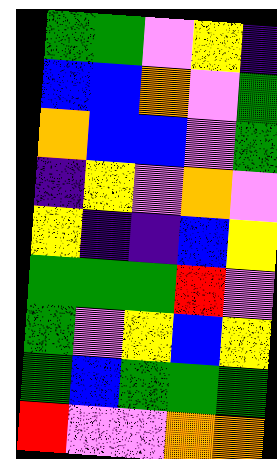[["green", "green", "violet", "yellow", "indigo"], ["blue", "blue", "orange", "violet", "green"], ["orange", "blue", "blue", "violet", "green"], ["indigo", "yellow", "violet", "orange", "violet"], ["yellow", "indigo", "indigo", "blue", "yellow"], ["green", "green", "green", "red", "violet"], ["green", "violet", "yellow", "blue", "yellow"], ["green", "blue", "green", "green", "green"], ["red", "violet", "violet", "orange", "orange"]]